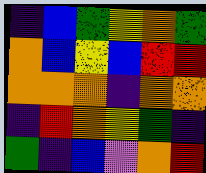[["indigo", "blue", "green", "yellow", "orange", "green"], ["orange", "blue", "yellow", "blue", "red", "red"], ["orange", "orange", "orange", "indigo", "orange", "orange"], ["indigo", "red", "orange", "yellow", "green", "indigo"], ["green", "indigo", "blue", "violet", "orange", "red"]]